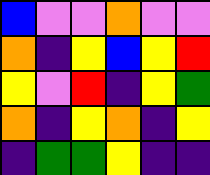[["blue", "violet", "violet", "orange", "violet", "violet"], ["orange", "indigo", "yellow", "blue", "yellow", "red"], ["yellow", "violet", "red", "indigo", "yellow", "green"], ["orange", "indigo", "yellow", "orange", "indigo", "yellow"], ["indigo", "green", "green", "yellow", "indigo", "indigo"]]